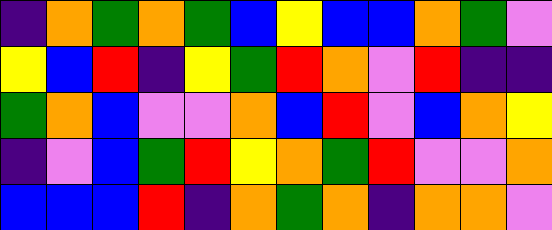[["indigo", "orange", "green", "orange", "green", "blue", "yellow", "blue", "blue", "orange", "green", "violet"], ["yellow", "blue", "red", "indigo", "yellow", "green", "red", "orange", "violet", "red", "indigo", "indigo"], ["green", "orange", "blue", "violet", "violet", "orange", "blue", "red", "violet", "blue", "orange", "yellow"], ["indigo", "violet", "blue", "green", "red", "yellow", "orange", "green", "red", "violet", "violet", "orange"], ["blue", "blue", "blue", "red", "indigo", "orange", "green", "orange", "indigo", "orange", "orange", "violet"]]